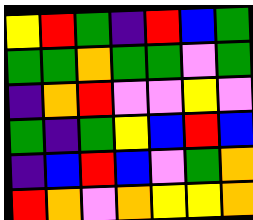[["yellow", "red", "green", "indigo", "red", "blue", "green"], ["green", "green", "orange", "green", "green", "violet", "green"], ["indigo", "orange", "red", "violet", "violet", "yellow", "violet"], ["green", "indigo", "green", "yellow", "blue", "red", "blue"], ["indigo", "blue", "red", "blue", "violet", "green", "orange"], ["red", "orange", "violet", "orange", "yellow", "yellow", "orange"]]